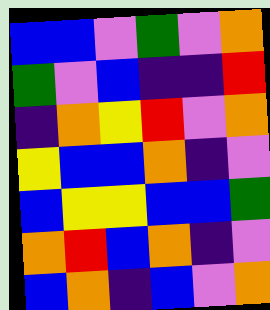[["blue", "blue", "violet", "green", "violet", "orange"], ["green", "violet", "blue", "indigo", "indigo", "red"], ["indigo", "orange", "yellow", "red", "violet", "orange"], ["yellow", "blue", "blue", "orange", "indigo", "violet"], ["blue", "yellow", "yellow", "blue", "blue", "green"], ["orange", "red", "blue", "orange", "indigo", "violet"], ["blue", "orange", "indigo", "blue", "violet", "orange"]]